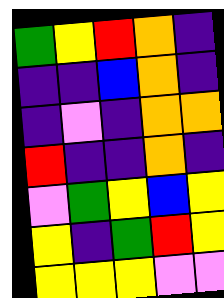[["green", "yellow", "red", "orange", "indigo"], ["indigo", "indigo", "blue", "orange", "indigo"], ["indigo", "violet", "indigo", "orange", "orange"], ["red", "indigo", "indigo", "orange", "indigo"], ["violet", "green", "yellow", "blue", "yellow"], ["yellow", "indigo", "green", "red", "yellow"], ["yellow", "yellow", "yellow", "violet", "violet"]]